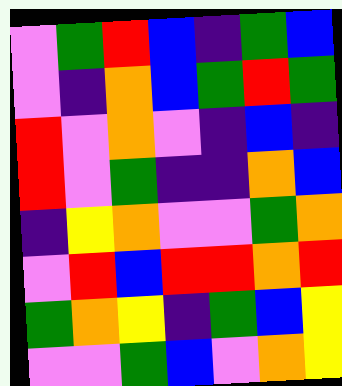[["violet", "green", "red", "blue", "indigo", "green", "blue"], ["violet", "indigo", "orange", "blue", "green", "red", "green"], ["red", "violet", "orange", "violet", "indigo", "blue", "indigo"], ["red", "violet", "green", "indigo", "indigo", "orange", "blue"], ["indigo", "yellow", "orange", "violet", "violet", "green", "orange"], ["violet", "red", "blue", "red", "red", "orange", "red"], ["green", "orange", "yellow", "indigo", "green", "blue", "yellow"], ["violet", "violet", "green", "blue", "violet", "orange", "yellow"]]